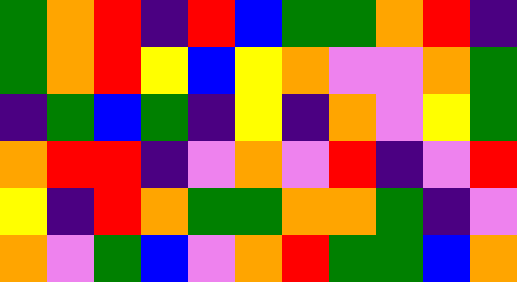[["green", "orange", "red", "indigo", "red", "blue", "green", "green", "orange", "red", "indigo"], ["green", "orange", "red", "yellow", "blue", "yellow", "orange", "violet", "violet", "orange", "green"], ["indigo", "green", "blue", "green", "indigo", "yellow", "indigo", "orange", "violet", "yellow", "green"], ["orange", "red", "red", "indigo", "violet", "orange", "violet", "red", "indigo", "violet", "red"], ["yellow", "indigo", "red", "orange", "green", "green", "orange", "orange", "green", "indigo", "violet"], ["orange", "violet", "green", "blue", "violet", "orange", "red", "green", "green", "blue", "orange"]]